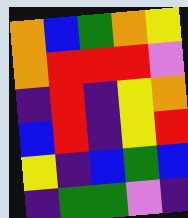[["orange", "blue", "green", "orange", "yellow"], ["orange", "red", "red", "red", "violet"], ["indigo", "red", "indigo", "yellow", "orange"], ["blue", "red", "indigo", "yellow", "red"], ["yellow", "indigo", "blue", "green", "blue"], ["indigo", "green", "green", "violet", "indigo"]]